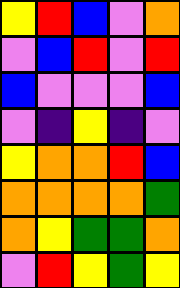[["yellow", "red", "blue", "violet", "orange"], ["violet", "blue", "red", "violet", "red"], ["blue", "violet", "violet", "violet", "blue"], ["violet", "indigo", "yellow", "indigo", "violet"], ["yellow", "orange", "orange", "red", "blue"], ["orange", "orange", "orange", "orange", "green"], ["orange", "yellow", "green", "green", "orange"], ["violet", "red", "yellow", "green", "yellow"]]